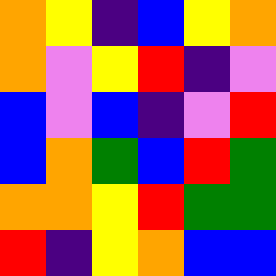[["orange", "yellow", "indigo", "blue", "yellow", "orange"], ["orange", "violet", "yellow", "red", "indigo", "violet"], ["blue", "violet", "blue", "indigo", "violet", "red"], ["blue", "orange", "green", "blue", "red", "green"], ["orange", "orange", "yellow", "red", "green", "green"], ["red", "indigo", "yellow", "orange", "blue", "blue"]]